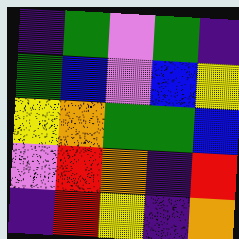[["indigo", "green", "violet", "green", "indigo"], ["green", "blue", "violet", "blue", "yellow"], ["yellow", "orange", "green", "green", "blue"], ["violet", "red", "orange", "indigo", "red"], ["indigo", "red", "yellow", "indigo", "orange"]]